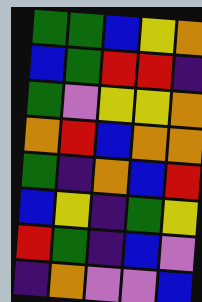[["green", "green", "blue", "yellow", "orange"], ["blue", "green", "red", "red", "indigo"], ["green", "violet", "yellow", "yellow", "orange"], ["orange", "red", "blue", "orange", "orange"], ["green", "indigo", "orange", "blue", "red"], ["blue", "yellow", "indigo", "green", "yellow"], ["red", "green", "indigo", "blue", "violet"], ["indigo", "orange", "violet", "violet", "blue"]]